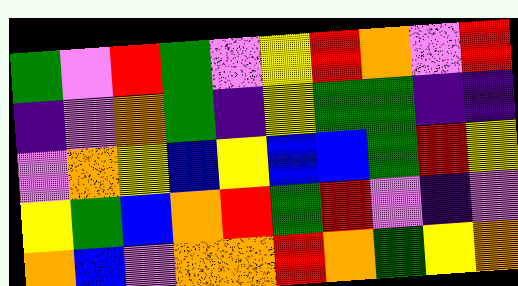[["green", "violet", "red", "green", "violet", "yellow", "red", "orange", "violet", "red"], ["indigo", "violet", "orange", "green", "indigo", "yellow", "green", "green", "indigo", "indigo"], ["violet", "orange", "yellow", "blue", "yellow", "blue", "blue", "green", "red", "yellow"], ["yellow", "green", "blue", "orange", "red", "green", "red", "violet", "indigo", "violet"], ["orange", "blue", "violet", "orange", "orange", "red", "orange", "green", "yellow", "orange"]]